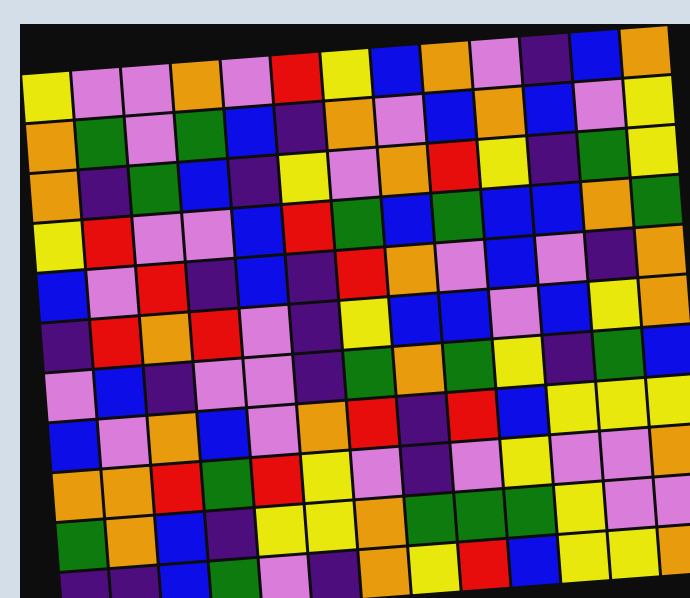[["yellow", "violet", "violet", "orange", "violet", "red", "yellow", "blue", "orange", "violet", "indigo", "blue", "orange"], ["orange", "green", "violet", "green", "blue", "indigo", "orange", "violet", "blue", "orange", "blue", "violet", "yellow"], ["orange", "indigo", "green", "blue", "indigo", "yellow", "violet", "orange", "red", "yellow", "indigo", "green", "yellow"], ["yellow", "red", "violet", "violet", "blue", "red", "green", "blue", "green", "blue", "blue", "orange", "green"], ["blue", "violet", "red", "indigo", "blue", "indigo", "red", "orange", "violet", "blue", "violet", "indigo", "orange"], ["indigo", "red", "orange", "red", "violet", "indigo", "yellow", "blue", "blue", "violet", "blue", "yellow", "orange"], ["violet", "blue", "indigo", "violet", "violet", "indigo", "green", "orange", "green", "yellow", "indigo", "green", "blue"], ["blue", "violet", "orange", "blue", "violet", "orange", "red", "indigo", "red", "blue", "yellow", "yellow", "yellow"], ["orange", "orange", "red", "green", "red", "yellow", "violet", "indigo", "violet", "yellow", "violet", "violet", "orange"], ["green", "orange", "blue", "indigo", "yellow", "yellow", "orange", "green", "green", "green", "yellow", "violet", "violet"], ["indigo", "indigo", "blue", "green", "violet", "indigo", "orange", "yellow", "red", "blue", "yellow", "yellow", "orange"]]